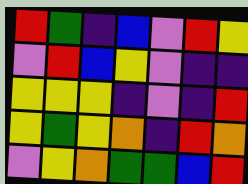[["red", "green", "indigo", "blue", "violet", "red", "yellow"], ["violet", "red", "blue", "yellow", "violet", "indigo", "indigo"], ["yellow", "yellow", "yellow", "indigo", "violet", "indigo", "red"], ["yellow", "green", "yellow", "orange", "indigo", "red", "orange"], ["violet", "yellow", "orange", "green", "green", "blue", "red"]]